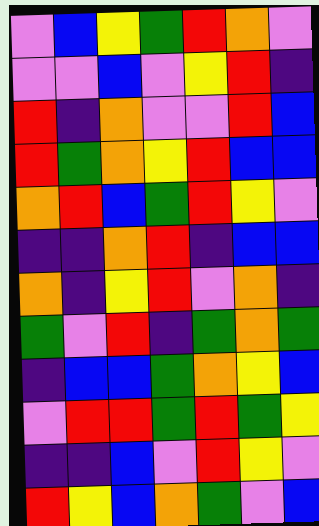[["violet", "blue", "yellow", "green", "red", "orange", "violet"], ["violet", "violet", "blue", "violet", "yellow", "red", "indigo"], ["red", "indigo", "orange", "violet", "violet", "red", "blue"], ["red", "green", "orange", "yellow", "red", "blue", "blue"], ["orange", "red", "blue", "green", "red", "yellow", "violet"], ["indigo", "indigo", "orange", "red", "indigo", "blue", "blue"], ["orange", "indigo", "yellow", "red", "violet", "orange", "indigo"], ["green", "violet", "red", "indigo", "green", "orange", "green"], ["indigo", "blue", "blue", "green", "orange", "yellow", "blue"], ["violet", "red", "red", "green", "red", "green", "yellow"], ["indigo", "indigo", "blue", "violet", "red", "yellow", "violet"], ["red", "yellow", "blue", "orange", "green", "violet", "blue"]]